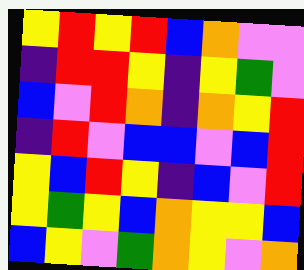[["yellow", "red", "yellow", "red", "blue", "orange", "violet", "violet"], ["indigo", "red", "red", "yellow", "indigo", "yellow", "green", "violet"], ["blue", "violet", "red", "orange", "indigo", "orange", "yellow", "red"], ["indigo", "red", "violet", "blue", "blue", "violet", "blue", "red"], ["yellow", "blue", "red", "yellow", "indigo", "blue", "violet", "red"], ["yellow", "green", "yellow", "blue", "orange", "yellow", "yellow", "blue"], ["blue", "yellow", "violet", "green", "orange", "yellow", "violet", "orange"]]